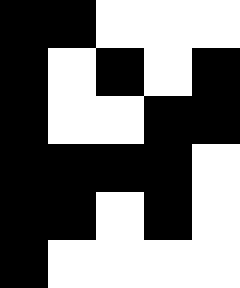[["black", "black", "white", "white", "white"], ["black", "white", "black", "white", "black"], ["black", "white", "white", "black", "black"], ["black", "black", "black", "black", "white"], ["black", "black", "white", "black", "white"], ["black", "white", "white", "white", "white"]]